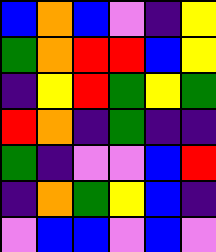[["blue", "orange", "blue", "violet", "indigo", "yellow"], ["green", "orange", "red", "red", "blue", "yellow"], ["indigo", "yellow", "red", "green", "yellow", "green"], ["red", "orange", "indigo", "green", "indigo", "indigo"], ["green", "indigo", "violet", "violet", "blue", "red"], ["indigo", "orange", "green", "yellow", "blue", "indigo"], ["violet", "blue", "blue", "violet", "blue", "violet"]]